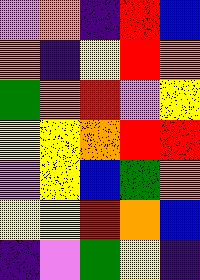[["violet", "orange", "indigo", "red", "blue"], ["orange", "indigo", "yellow", "red", "orange"], ["green", "orange", "red", "violet", "yellow"], ["yellow", "yellow", "orange", "red", "red"], ["violet", "yellow", "blue", "green", "orange"], ["yellow", "yellow", "red", "orange", "blue"], ["indigo", "violet", "green", "yellow", "indigo"]]